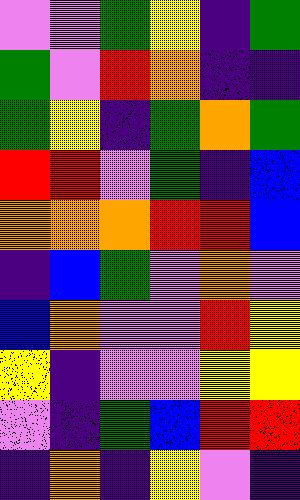[["violet", "violet", "green", "yellow", "indigo", "green"], ["green", "violet", "red", "orange", "indigo", "indigo"], ["green", "yellow", "indigo", "green", "orange", "green"], ["red", "red", "violet", "green", "indigo", "blue"], ["orange", "orange", "orange", "red", "red", "blue"], ["indigo", "blue", "green", "violet", "orange", "violet"], ["blue", "orange", "violet", "violet", "red", "yellow"], ["yellow", "indigo", "violet", "violet", "yellow", "yellow"], ["violet", "indigo", "green", "blue", "red", "red"], ["indigo", "orange", "indigo", "yellow", "violet", "indigo"]]